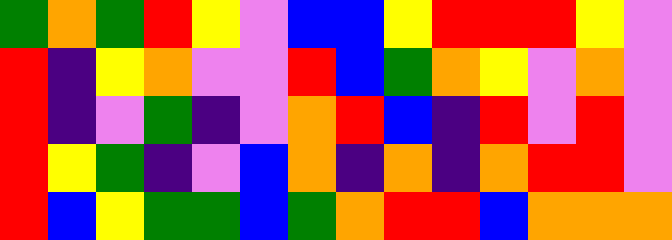[["green", "orange", "green", "red", "yellow", "violet", "blue", "blue", "yellow", "red", "red", "red", "yellow", "violet"], ["red", "indigo", "yellow", "orange", "violet", "violet", "red", "blue", "green", "orange", "yellow", "violet", "orange", "violet"], ["red", "indigo", "violet", "green", "indigo", "violet", "orange", "red", "blue", "indigo", "red", "violet", "red", "violet"], ["red", "yellow", "green", "indigo", "violet", "blue", "orange", "indigo", "orange", "indigo", "orange", "red", "red", "violet"], ["red", "blue", "yellow", "green", "green", "blue", "green", "orange", "red", "red", "blue", "orange", "orange", "orange"]]